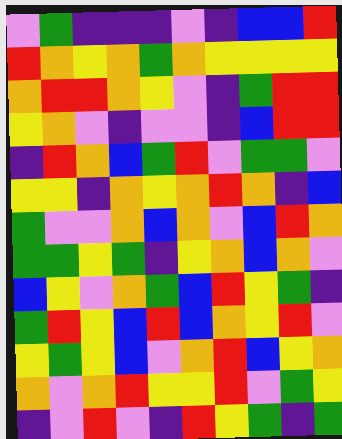[["violet", "green", "indigo", "indigo", "indigo", "violet", "indigo", "blue", "blue", "red"], ["red", "orange", "yellow", "orange", "green", "orange", "yellow", "yellow", "yellow", "yellow"], ["orange", "red", "red", "orange", "yellow", "violet", "indigo", "green", "red", "red"], ["yellow", "orange", "violet", "indigo", "violet", "violet", "indigo", "blue", "red", "red"], ["indigo", "red", "orange", "blue", "green", "red", "violet", "green", "green", "violet"], ["yellow", "yellow", "indigo", "orange", "yellow", "orange", "red", "orange", "indigo", "blue"], ["green", "violet", "violet", "orange", "blue", "orange", "violet", "blue", "red", "orange"], ["green", "green", "yellow", "green", "indigo", "yellow", "orange", "blue", "orange", "violet"], ["blue", "yellow", "violet", "orange", "green", "blue", "red", "yellow", "green", "indigo"], ["green", "red", "yellow", "blue", "red", "blue", "orange", "yellow", "red", "violet"], ["yellow", "green", "yellow", "blue", "violet", "orange", "red", "blue", "yellow", "orange"], ["orange", "violet", "orange", "red", "yellow", "yellow", "red", "violet", "green", "yellow"], ["indigo", "violet", "red", "violet", "indigo", "red", "yellow", "green", "indigo", "green"]]